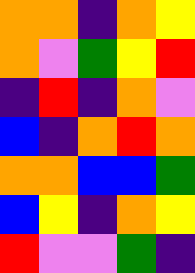[["orange", "orange", "indigo", "orange", "yellow"], ["orange", "violet", "green", "yellow", "red"], ["indigo", "red", "indigo", "orange", "violet"], ["blue", "indigo", "orange", "red", "orange"], ["orange", "orange", "blue", "blue", "green"], ["blue", "yellow", "indigo", "orange", "yellow"], ["red", "violet", "violet", "green", "indigo"]]